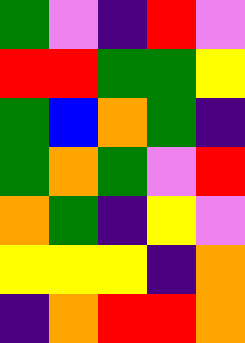[["green", "violet", "indigo", "red", "violet"], ["red", "red", "green", "green", "yellow"], ["green", "blue", "orange", "green", "indigo"], ["green", "orange", "green", "violet", "red"], ["orange", "green", "indigo", "yellow", "violet"], ["yellow", "yellow", "yellow", "indigo", "orange"], ["indigo", "orange", "red", "red", "orange"]]